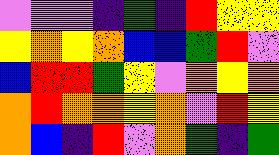[["violet", "violet", "violet", "indigo", "green", "indigo", "red", "yellow", "yellow"], ["yellow", "orange", "yellow", "orange", "blue", "blue", "green", "red", "violet"], ["blue", "red", "red", "green", "yellow", "violet", "orange", "yellow", "orange"], ["orange", "red", "orange", "orange", "yellow", "orange", "violet", "red", "yellow"], ["orange", "blue", "indigo", "red", "violet", "orange", "green", "indigo", "green"]]